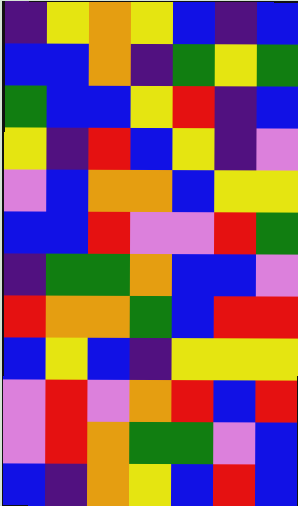[["indigo", "yellow", "orange", "yellow", "blue", "indigo", "blue"], ["blue", "blue", "orange", "indigo", "green", "yellow", "green"], ["green", "blue", "blue", "yellow", "red", "indigo", "blue"], ["yellow", "indigo", "red", "blue", "yellow", "indigo", "violet"], ["violet", "blue", "orange", "orange", "blue", "yellow", "yellow"], ["blue", "blue", "red", "violet", "violet", "red", "green"], ["indigo", "green", "green", "orange", "blue", "blue", "violet"], ["red", "orange", "orange", "green", "blue", "red", "red"], ["blue", "yellow", "blue", "indigo", "yellow", "yellow", "yellow"], ["violet", "red", "violet", "orange", "red", "blue", "red"], ["violet", "red", "orange", "green", "green", "violet", "blue"], ["blue", "indigo", "orange", "yellow", "blue", "red", "blue"]]